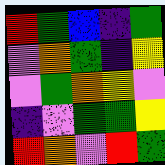[["red", "green", "blue", "indigo", "green"], ["violet", "orange", "green", "indigo", "yellow"], ["violet", "green", "orange", "yellow", "violet"], ["indigo", "violet", "green", "green", "yellow"], ["red", "orange", "violet", "red", "green"]]